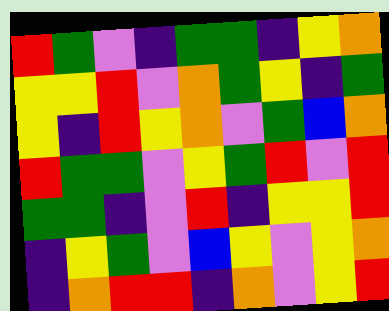[["red", "green", "violet", "indigo", "green", "green", "indigo", "yellow", "orange"], ["yellow", "yellow", "red", "violet", "orange", "green", "yellow", "indigo", "green"], ["yellow", "indigo", "red", "yellow", "orange", "violet", "green", "blue", "orange"], ["red", "green", "green", "violet", "yellow", "green", "red", "violet", "red"], ["green", "green", "indigo", "violet", "red", "indigo", "yellow", "yellow", "red"], ["indigo", "yellow", "green", "violet", "blue", "yellow", "violet", "yellow", "orange"], ["indigo", "orange", "red", "red", "indigo", "orange", "violet", "yellow", "red"]]